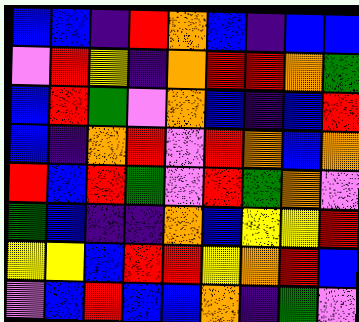[["blue", "blue", "indigo", "red", "orange", "blue", "indigo", "blue", "blue"], ["violet", "red", "yellow", "indigo", "orange", "red", "red", "orange", "green"], ["blue", "red", "green", "violet", "orange", "blue", "indigo", "blue", "red"], ["blue", "indigo", "orange", "red", "violet", "red", "orange", "blue", "orange"], ["red", "blue", "red", "green", "violet", "red", "green", "orange", "violet"], ["green", "blue", "indigo", "indigo", "orange", "blue", "yellow", "yellow", "red"], ["yellow", "yellow", "blue", "red", "red", "yellow", "orange", "red", "blue"], ["violet", "blue", "red", "blue", "blue", "orange", "indigo", "green", "violet"]]